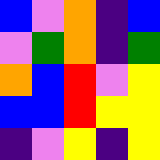[["blue", "violet", "orange", "indigo", "blue"], ["violet", "green", "orange", "indigo", "green"], ["orange", "blue", "red", "violet", "yellow"], ["blue", "blue", "red", "yellow", "yellow"], ["indigo", "violet", "yellow", "indigo", "yellow"]]